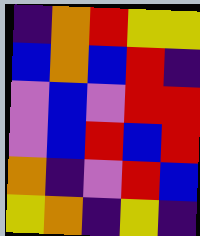[["indigo", "orange", "red", "yellow", "yellow"], ["blue", "orange", "blue", "red", "indigo"], ["violet", "blue", "violet", "red", "red"], ["violet", "blue", "red", "blue", "red"], ["orange", "indigo", "violet", "red", "blue"], ["yellow", "orange", "indigo", "yellow", "indigo"]]